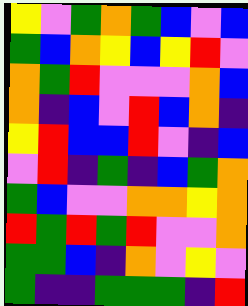[["yellow", "violet", "green", "orange", "green", "blue", "violet", "blue"], ["green", "blue", "orange", "yellow", "blue", "yellow", "red", "violet"], ["orange", "green", "red", "violet", "violet", "violet", "orange", "blue"], ["orange", "indigo", "blue", "violet", "red", "blue", "orange", "indigo"], ["yellow", "red", "blue", "blue", "red", "violet", "indigo", "blue"], ["violet", "red", "indigo", "green", "indigo", "blue", "green", "orange"], ["green", "blue", "violet", "violet", "orange", "orange", "yellow", "orange"], ["red", "green", "red", "green", "red", "violet", "violet", "orange"], ["green", "green", "blue", "indigo", "orange", "violet", "yellow", "violet"], ["green", "indigo", "indigo", "green", "green", "green", "indigo", "red"]]